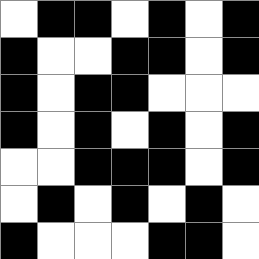[["white", "black", "black", "white", "black", "white", "black"], ["black", "white", "white", "black", "black", "white", "black"], ["black", "white", "black", "black", "white", "white", "white"], ["black", "white", "black", "white", "black", "white", "black"], ["white", "white", "black", "black", "black", "white", "black"], ["white", "black", "white", "black", "white", "black", "white"], ["black", "white", "white", "white", "black", "black", "white"]]